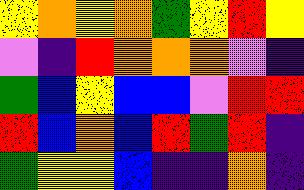[["yellow", "orange", "yellow", "orange", "green", "yellow", "red", "yellow"], ["violet", "indigo", "red", "orange", "orange", "orange", "violet", "indigo"], ["green", "blue", "yellow", "blue", "blue", "violet", "red", "red"], ["red", "blue", "orange", "blue", "red", "green", "red", "indigo"], ["green", "yellow", "yellow", "blue", "indigo", "indigo", "orange", "indigo"]]